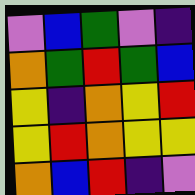[["violet", "blue", "green", "violet", "indigo"], ["orange", "green", "red", "green", "blue"], ["yellow", "indigo", "orange", "yellow", "red"], ["yellow", "red", "orange", "yellow", "yellow"], ["orange", "blue", "red", "indigo", "violet"]]